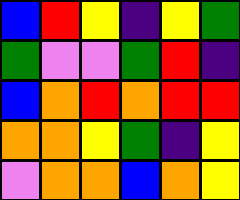[["blue", "red", "yellow", "indigo", "yellow", "green"], ["green", "violet", "violet", "green", "red", "indigo"], ["blue", "orange", "red", "orange", "red", "red"], ["orange", "orange", "yellow", "green", "indigo", "yellow"], ["violet", "orange", "orange", "blue", "orange", "yellow"]]